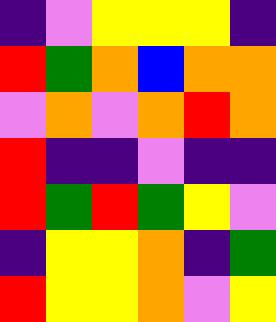[["indigo", "violet", "yellow", "yellow", "yellow", "indigo"], ["red", "green", "orange", "blue", "orange", "orange"], ["violet", "orange", "violet", "orange", "red", "orange"], ["red", "indigo", "indigo", "violet", "indigo", "indigo"], ["red", "green", "red", "green", "yellow", "violet"], ["indigo", "yellow", "yellow", "orange", "indigo", "green"], ["red", "yellow", "yellow", "orange", "violet", "yellow"]]